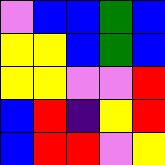[["violet", "blue", "blue", "green", "blue"], ["yellow", "yellow", "blue", "green", "blue"], ["yellow", "yellow", "violet", "violet", "red"], ["blue", "red", "indigo", "yellow", "red"], ["blue", "red", "red", "violet", "yellow"]]